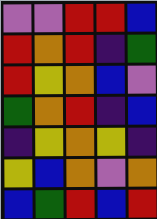[["violet", "violet", "red", "red", "blue"], ["red", "orange", "red", "indigo", "green"], ["red", "yellow", "orange", "blue", "violet"], ["green", "orange", "red", "indigo", "blue"], ["indigo", "yellow", "orange", "yellow", "indigo"], ["yellow", "blue", "orange", "violet", "orange"], ["blue", "green", "red", "blue", "red"]]